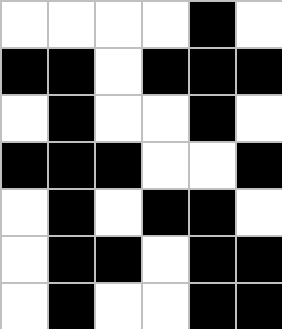[["white", "white", "white", "white", "black", "white"], ["black", "black", "white", "black", "black", "black"], ["white", "black", "white", "white", "black", "white"], ["black", "black", "black", "white", "white", "black"], ["white", "black", "white", "black", "black", "white"], ["white", "black", "black", "white", "black", "black"], ["white", "black", "white", "white", "black", "black"]]